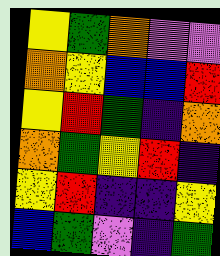[["yellow", "green", "orange", "violet", "violet"], ["orange", "yellow", "blue", "blue", "red"], ["yellow", "red", "green", "indigo", "orange"], ["orange", "green", "yellow", "red", "indigo"], ["yellow", "red", "indigo", "indigo", "yellow"], ["blue", "green", "violet", "indigo", "green"]]